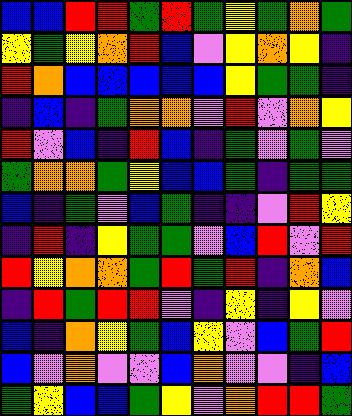[["blue", "blue", "red", "red", "green", "red", "green", "yellow", "green", "orange", "green"], ["yellow", "green", "yellow", "orange", "red", "blue", "violet", "yellow", "orange", "yellow", "indigo"], ["red", "orange", "blue", "blue", "blue", "blue", "blue", "yellow", "green", "green", "indigo"], ["indigo", "blue", "indigo", "green", "orange", "orange", "violet", "red", "violet", "orange", "yellow"], ["red", "violet", "blue", "indigo", "red", "blue", "indigo", "green", "violet", "green", "violet"], ["green", "orange", "orange", "green", "yellow", "blue", "blue", "green", "indigo", "green", "green"], ["blue", "indigo", "green", "violet", "blue", "green", "indigo", "indigo", "violet", "red", "yellow"], ["indigo", "red", "indigo", "yellow", "green", "green", "violet", "blue", "red", "violet", "red"], ["red", "yellow", "orange", "orange", "green", "red", "green", "red", "indigo", "orange", "blue"], ["indigo", "red", "green", "red", "red", "violet", "indigo", "yellow", "indigo", "yellow", "violet"], ["blue", "indigo", "orange", "yellow", "green", "blue", "yellow", "violet", "blue", "green", "red"], ["blue", "violet", "orange", "violet", "violet", "blue", "orange", "violet", "violet", "indigo", "blue"], ["green", "yellow", "blue", "blue", "green", "yellow", "violet", "orange", "red", "red", "green"]]